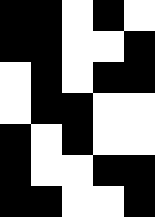[["black", "black", "white", "black", "white"], ["black", "black", "white", "white", "black"], ["white", "black", "white", "black", "black"], ["white", "black", "black", "white", "white"], ["black", "white", "black", "white", "white"], ["black", "white", "white", "black", "black"], ["black", "black", "white", "white", "black"]]